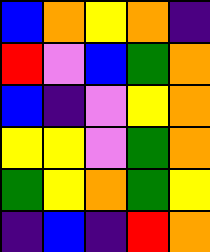[["blue", "orange", "yellow", "orange", "indigo"], ["red", "violet", "blue", "green", "orange"], ["blue", "indigo", "violet", "yellow", "orange"], ["yellow", "yellow", "violet", "green", "orange"], ["green", "yellow", "orange", "green", "yellow"], ["indigo", "blue", "indigo", "red", "orange"]]